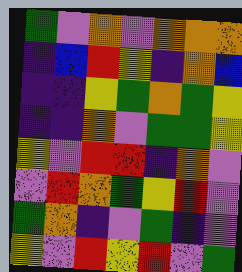[["green", "violet", "orange", "violet", "orange", "orange", "orange"], ["indigo", "blue", "red", "yellow", "indigo", "orange", "blue"], ["indigo", "indigo", "yellow", "green", "orange", "green", "yellow"], ["indigo", "indigo", "orange", "violet", "green", "green", "yellow"], ["yellow", "violet", "red", "red", "indigo", "orange", "violet"], ["violet", "red", "orange", "green", "yellow", "red", "violet"], ["green", "orange", "indigo", "violet", "green", "indigo", "violet"], ["yellow", "violet", "red", "yellow", "red", "violet", "green"]]